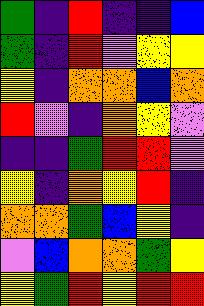[["green", "indigo", "red", "indigo", "indigo", "blue"], ["green", "indigo", "red", "violet", "yellow", "yellow"], ["yellow", "indigo", "orange", "orange", "blue", "orange"], ["red", "violet", "indigo", "orange", "yellow", "violet"], ["indigo", "indigo", "green", "red", "red", "violet"], ["yellow", "indigo", "orange", "yellow", "red", "indigo"], ["orange", "orange", "green", "blue", "yellow", "indigo"], ["violet", "blue", "orange", "orange", "green", "yellow"], ["yellow", "green", "red", "yellow", "red", "red"]]